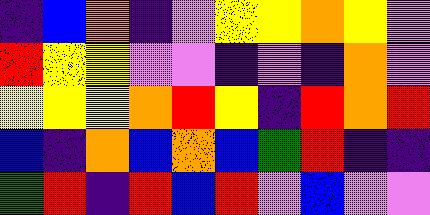[["indigo", "blue", "orange", "indigo", "violet", "yellow", "yellow", "orange", "yellow", "violet"], ["red", "yellow", "yellow", "violet", "violet", "indigo", "violet", "indigo", "orange", "violet"], ["yellow", "yellow", "yellow", "orange", "red", "yellow", "indigo", "red", "orange", "red"], ["blue", "indigo", "orange", "blue", "orange", "blue", "green", "red", "indigo", "indigo"], ["green", "red", "indigo", "red", "blue", "red", "violet", "blue", "violet", "violet"]]